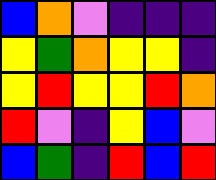[["blue", "orange", "violet", "indigo", "indigo", "indigo"], ["yellow", "green", "orange", "yellow", "yellow", "indigo"], ["yellow", "red", "yellow", "yellow", "red", "orange"], ["red", "violet", "indigo", "yellow", "blue", "violet"], ["blue", "green", "indigo", "red", "blue", "red"]]